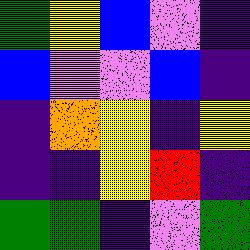[["green", "yellow", "blue", "violet", "indigo"], ["blue", "violet", "violet", "blue", "indigo"], ["indigo", "orange", "yellow", "indigo", "yellow"], ["indigo", "indigo", "yellow", "red", "indigo"], ["green", "green", "indigo", "violet", "green"]]